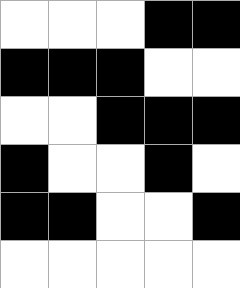[["white", "white", "white", "black", "black"], ["black", "black", "black", "white", "white"], ["white", "white", "black", "black", "black"], ["black", "white", "white", "black", "white"], ["black", "black", "white", "white", "black"], ["white", "white", "white", "white", "white"]]